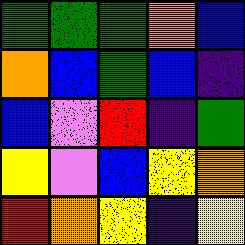[["green", "green", "green", "orange", "blue"], ["orange", "blue", "green", "blue", "indigo"], ["blue", "violet", "red", "indigo", "green"], ["yellow", "violet", "blue", "yellow", "orange"], ["red", "orange", "yellow", "indigo", "yellow"]]